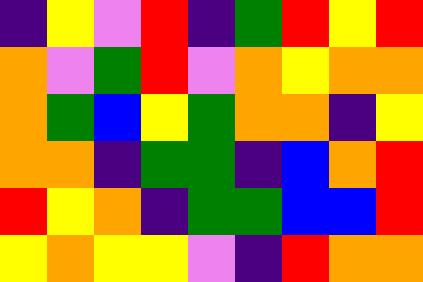[["indigo", "yellow", "violet", "red", "indigo", "green", "red", "yellow", "red"], ["orange", "violet", "green", "red", "violet", "orange", "yellow", "orange", "orange"], ["orange", "green", "blue", "yellow", "green", "orange", "orange", "indigo", "yellow"], ["orange", "orange", "indigo", "green", "green", "indigo", "blue", "orange", "red"], ["red", "yellow", "orange", "indigo", "green", "green", "blue", "blue", "red"], ["yellow", "orange", "yellow", "yellow", "violet", "indigo", "red", "orange", "orange"]]